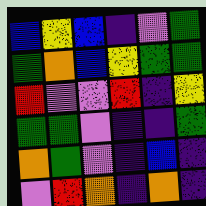[["blue", "yellow", "blue", "indigo", "violet", "green"], ["green", "orange", "blue", "yellow", "green", "green"], ["red", "violet", "violet", "red", "indigo", "yellow"], ["green", "green", "violet", "indigo", "indigo", "green"], ["orange", "green", "violet", "indigo", "blue", "indigo"], ["violet", "red", "orange", "indigo", "orange", "indigo"]]